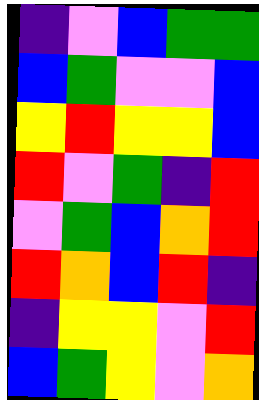[["indigo", "violet", "blue", "green", "green"], ["blue", "green", "violet", "violet", "blue"], ["yellow", "red", "yellow", "yellow", "blue"], ["red", "violet", "green", "indigo", "red"], ["violet", "green", "blue", "orange", "red"], ["red", "orange", "blue", "red", "indigo"], ["indigo", "yellow", "yellow", "violet", "red"], ["blue", "green", "yellow", "violet", "orange"]]